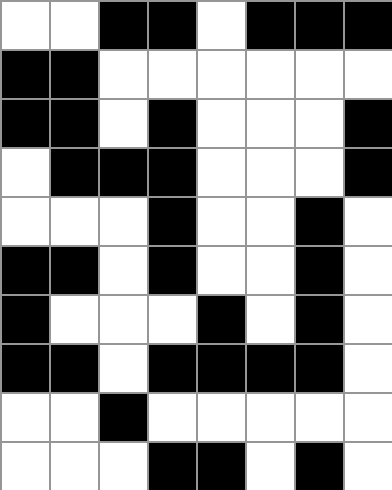[["white", "white", "black", "black", "white", "black", "black", "black"], ["black", "black", "white", "white", "white", "white", "white", "white"], ["black", "black", "white", "black", "white", "white", "white", "black"], ["white", "black", "black", "black", "white", "white", "white", "black"], ["white", "white", "white", "black", "white", "white", "black", "white"], ["black", "black", "white", "black", "white", "white", "black", "white"], ["black", "white", "white", "white", "black", "white", "black", "white"], ["black", "black", "white", "black", "black", "black", "black", "white"], ["white", "white", "black", "white", "white", "white", "white", "white"], ["white", "white", "white", "black", "black", "white", "black", "white"]]